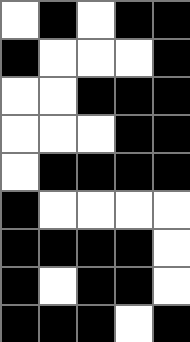[["white", "black", "white", "black", "black"], ["black", "white", "white", "white", "black"], ["white", "white", "black", "black", "black"], ["white", "white", "white", "black", "black"], ["white", "black", "black", "black", "black"], ["black", "white", "white", "white", "white"], ["black", "black", "black", "black", "white"], ["black", "white", "black", "black", "white"], ["black", "black", "black", "white", "black"]]